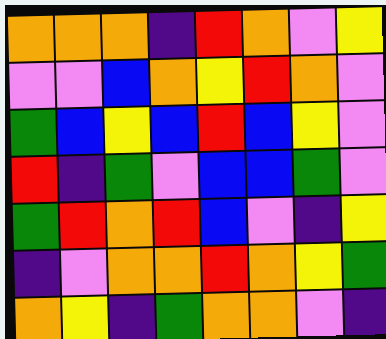[["orange", "orange", "orange", "indigo", "red", "orange", "violet", "yellow"], ["violet", "violet", "blue", "orange", "yellow", "red", "orange", "violet"], ["green", "blue", "yellow", "blue", "red", "blue", "yellow", "violet"], ["red", "indigo", "green", "violet", "blue", "blue", "green", "violet"], ["green", "red", "orange", "red", "blue", "violet", "indigo", "yellow"], ["indigo", "violet", "orange", "orange", "red", "orange", "yellow", "green"], ["orange", "yellow", "indigo", "green", "orange", "orange", "violet", "indigo"]]